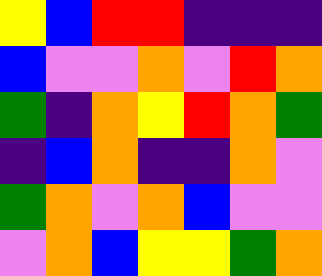[["yellow", "blue", "red", "red", "indigo", "indigo", "indigo"], ["blue", "violet", "violet", "orange", "violet", "red", "orange"], ["green", "indigo", "orange", "yellow", "red", "orange", "green"], ["indigo", "blue", "orange", "indigo", "indigo", "orange", "violet"], ["green", "orange", "violet", "orange", "blue", "violet", "violet"], ["violet", "orange", "blue", "yellow", "yellow", "green", "orange"]]